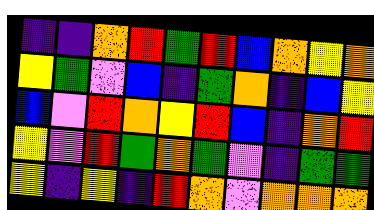[["indigo", "indigo", "orange", "red", "green", "red", "blue", "orange", "yellow", "orange"], ["yellow", "green", "violet", "blue", "indigo", "green", "orange", "indigo", "blue", "yellow"], ["blue", "violet", "red", "orange", "yellow", "red", "blue", "indigo", "orange", "red"], ["yellow", "violet", "red", "green", "orange", "green", "violet", "indigo", "green", "green"], ["yellow", "indigo", "yellow", "indigo", "red", "orange", "violet", "orange", "orange", "orange"]]